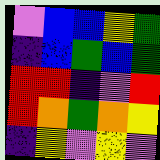[["violet", "blue", "blue", "yellow", "green"], ["indigo", "blue", "green", "blue", "green"], ["red", "red", "indigo", "violet", "red"], ["red", "orange", "green", "orange", "yellow"], ["indigo", "yellow", "violet", "yellow", "violet"]]